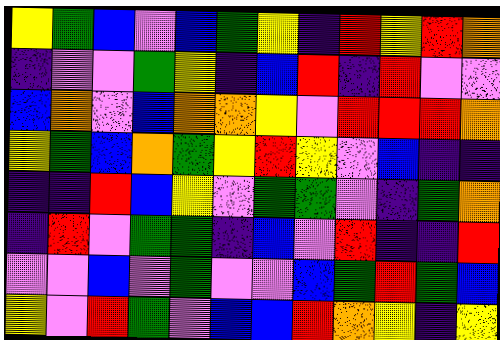[["yellow", "green", "blue", "violet", "blue", "green", "yellow", "indigo", "red", "yellow", "red", "orange"], ["indigo", "violet", "violet", "green", "yellow", "indigo", "blue", "red", "indigo", "red", "violet", "violet"], ["blue", "orange", "violet", "blue", "orange", "orange", "yellow", "violet", "red", "red", "red", "orange"], ["yellow", "green", "blue", "orange", "green", "yellow", "red", "yellow", "violet", "blue", "indigo", "indigo"], ["indigo", "indigo", "red", "blue", "yellow", "violet", "green", "green", "violet", "indigo", "green", "orange"], ["indigo", "red", "violet", "green", "green", "indigo", "blue", "violet", "red", "indigo", "indigo", "red"], ["violet", "violet", "blue", "violet", "green", "violet", "violet", "blue", "green", "red", "green", "blue"], ["yellow", "violet", "red", "green", "violet", "blue", "blue", "red", "orange", "yellow", "indigo", "yellow"]]